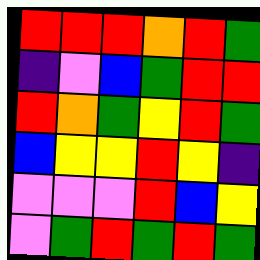[["red", "red", "red", "orange", "red", "green"], ["indigo", "violet", "blue", "green", "red", "red"], ["red", "orange", "green", "yellow", "red", "green"], ["blue", "yellow", "yellow", "red", "yellow", "indigo"], ["violet", "violet", "violet", "red", "blue", "yellow"], ["violet", "green", "red", "green", "red", "green"]]